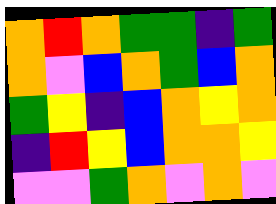[["orange", "red", "orange", "green", "green", "indigo", "green"], ["orange", "violet", "blue", "orange", "green", "blue", "orange"], ["green", "yellow", "indigo", "blue", "orange", "yellow", "orange"], ["indigo", "red", "yellow", "blue", "orange", "orange", "yellow"], ["violet", "violet", "green", "orange", "violet", "orange", "violet"]]